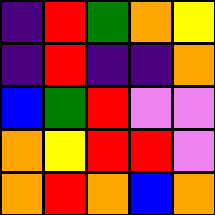[["indigo", "red", "green", "orange", "yellow"], ["indigo", "red", "indigo", "indigo", "orange"], ["blue", "green", "red", "violet", "violet"], ["orange", "yellow", "red", "red", "violet"], ["orange", "red", "orange", "blue", "orange"]]